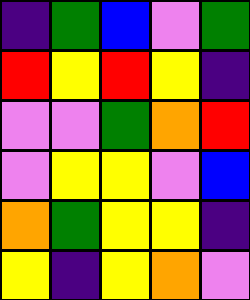[["indigo", "green", "blue", "violet", "green"], ["red", "yellow", "red", "yellow", "indigo"], ["violet", "violet", "green", "orange", "red"], ["violet", "yellow", "yellow", "violet", "blue"], ["orange", "green", "yellow", "yellow", "indigo"], ["yellow", "indigo", "yellow", "orange", "violet"]]